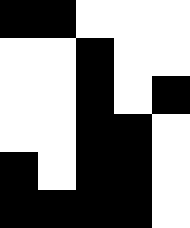[["black", "black", "white", "white", "white"], ["white", "white", "black", "white", "white"], ["white", "white", "black", "white", "black"], ["white", "white", "black", "black", "white"], ["black", "white", "black", "black", "white"], ["black", "black", "black", "black", "white"]]